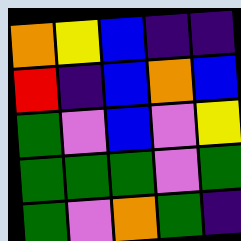[["orange", "yellow", "blue", "indigo", "indigo"], ["red", "indigo", "blue", "orange", "blue"], ["green", "violet", "blue", "violet", "yellow"], ["green", "green", "green", "violet", "green"], ["green", "violet", "orange", "green", "indigo"]]